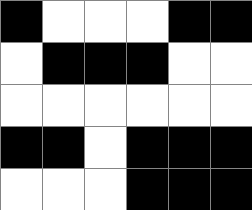[["black", "white", "white", "white", "black", "black"], ["white", "black", "black", "black", "white", "white"], ["white", "white", "white", "white", "white", "white"], ["black", "black", "white", "black", "black", "black"], ["white", "white", "white", "black", "black", "black"]]